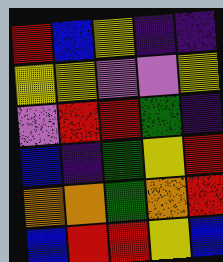[["red", "blue", "yellow", "indigo", "indigo"], ["yellow", "yellow", "violet", "violet", "yellow"], ["violet", "red", "red", "green", "indigo"], ["blue", "indigo", "green", "yellow", "red"], ["orange", "orange", "green", "orange", "red"], ["blue", "red", "red", "yellow", "blue"]]